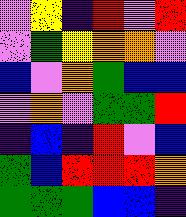[["violet", "yellow", "indigo", "red", "violet", "red"], ["violet", "green", "yellow", "orange", "orange", "violet"], ["blue", "violet", "orange", "green", "blue", "blue"], ["violet", "orange", "violet", "green", "green", "red"], ["indigo", "blue", "indigo", "red", "violet", "blue"], ["green", "blue", "red", "red", "red", "orange"], ["green", "green", "green", "blue", "blue", "indigo"]]